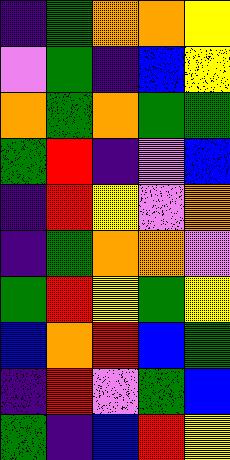[["indigo", "green", "orange", "orange", "yellow"], ["violet", "green", "indigo", "blue", "yellow"], ["orange", "green", "orange", "green", "green"], ["green", "red", "indigo", "violet", "blue"], ["indigo", "red", "yellow", "violet", "orange"], ["indigo", "green", "orange", "orange", "violet"], ["green", "red", "yellow", "green", "yellow"], ["blue", "orange", "red", "blue", "green"], ["indigo", "red", "violet", "green", "blue"], ["green", "indigo", "blue", "red", "yellow"]]